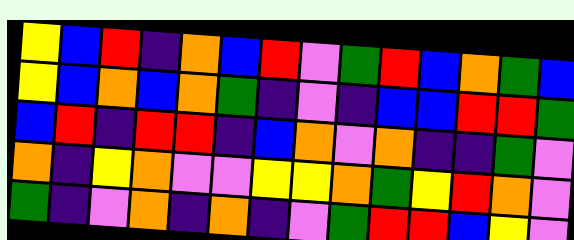[["yellow", "blue", "red", "indigo", "orange", "blue", "red", "violet", "green", "red", "blue", "orange", "green", "blue"], ["yellow", "blue", "orange", "blue", "orange", "green", "indigo", "violet", "indigo", "blue", "blue", "red", "red", "green"], ["blue", "red", "indigo", "red", "red", "indigo", "blue", "orange", "violet", "orange", "indigo", "indigo", "green", "violet"], ["orange", "indigo", "yellow", "orange", "violet", "violet", "yellow", "yellow", "orange", "green", "yellow", "red", "orange", "violet"], ["green", "indigo", "violet", "orange", "indigo", "orange", "indigo", "violet", "green", "red", "red", "blue", "yellow", "violet"]]